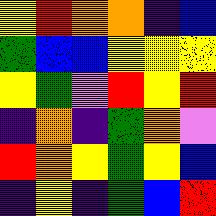[["yellow", "red", "orange", "orange", "indigo", "blue"], ["green", "blue", "blue", "yellow", "yellow", "yellow"], ["yellow", "green", "violet", "red", "yellow", "red"], ["indigo", "orange", "indigo", "green", "orange", "violet"], ["red", "orange", "yellow", "green", "yellow", "blue"], ["indigo", "yellow", "indigo", "green", "blue", "red"]]